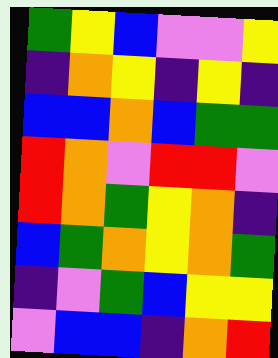[["green", "yellow", "blue", "violet", "violet", "yellow"], ["indigo", "orange", "yellow", "indigo", "yellow", "indigo"], ["blue", "blue", "orange", "blue", "green", "green"], ["red", "orange", "violet", "red", "red", "violet"], ["red", "orange", "green", "yellow", "orange", "indigo"], ["blue", "green", "orange", "yellow", "orange", "green"], ["indigo", "violet", "green", "blue", "yellow", "yellow"], ["violet", "blue", "blue", "indigo", "orange", "red"]]